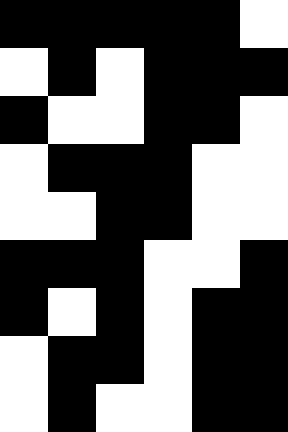[["black", "black", "black", "black", "black", "white"], ["white", "black", "white", "black", "black", "black"], ["black", "white", "white", "black", "black", "white"], ["white", "black", "black", "black", "white", "white"], ["white", "white", "black", "black", "white", "white"], ["black", "black", "black", "white", "white", "black"], ["black", "white", "black", "white", "black", "black"], ["white", "black", "black", "white", "black", "black"], ["white", "black", "white", "white", "black", "black"]]